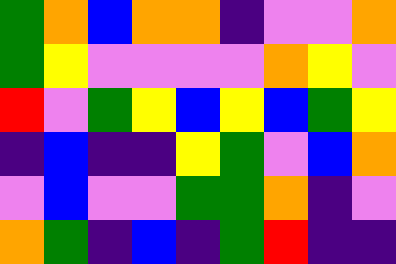[["green", "orange", "blue", "orange", "orange", "indigo", "violet", "violet", "orange"], ["green", "yellow", "violet", "violet", "violet", "violet", "orange", "yellow", "violet"], ["red", "violet", "green", "yellow", "blue", "yellow", "blue", "green", "yellow"], ["indigo", "blue", "indigo", "indigo", "yellow", "green", "violet", "blue", "orange"], ["violet", "blue", "violet", "violet", "green", "green", "orange", "indigo", "violet"], ["orange", "green", "indigo", "blue", "indigo", "green", "red", "indigo", "indigo"]]